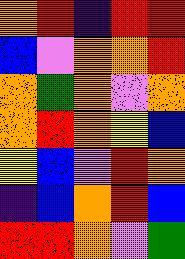[["orange", "red", "indigo", "red", "red"], ["blue", "violet", "orange", "orange", "red"], ["orange", "green", "orange", "violet", "orange"], ["orange", "red", "orange", "yellow", "blue"], ["yellow", "blue", "violet", "red", "orange"], ["indigo", "blue", "orange", "red", "blue"], ["red", "red", "orange", "violet", "green"]]